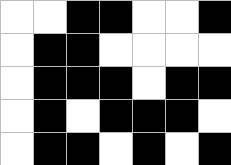[["white", "white", "black", "black", "white", "white", "black"], ["white", "black", "black", "white", "white", "white", "white"], ["white", "black", "black", "black", "white", "black", "black"], ["white", "black", "white", "black", "black", "black", "white"], ["white", "black", "black", "white", "black", "white", "black"]]